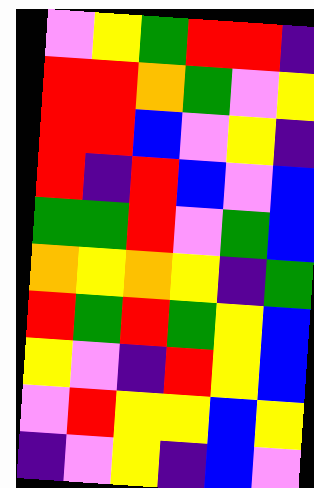[["violet", "yellow", "green", "red", "red", "indigo"], ["red", "red", "orange", "green", "violet", "yellow"], ["red", "red", "blue", "violet", "yellow", "indigo"], ["red", "indigo", "red", "blue", "violet", "blue"], ["green", "green", "red", "violet", "green", "blue"], ["orange", "yellow", "orange", "yellow", "indigo", "green"], ["red", "green", "red", "green", "yellow", "blue"], ["yellow", "violet", "indigo", "red", "yellow", "blue"], ["violet", "red", "yellow", "yellow", "blue", "yellow"], ["indigo", "violet", "yellow", "indigo", "blue", "violet"]]